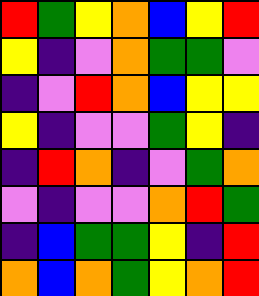[["red", "green", "yellow", "orange", "blue", "yellow", "red"], ["yellow", "indigo", "violet", "orange", "green", "green", "violet"], ["indigo", "violet", "red", "orange", "blue", "yellow", "yellow"], ["yellow", "indigo", "violet", "violet", "green", "yellow", "indigo"], ["indigo", "red", "orange", "indigo", "violet", "green", "orange"], ["violet", "indigo", "violet", "violet", "orange", "red", "green"], ["indigo", "blue", "green", "green", "yellow", "indigo", "red"], ["orange", "blue", "orange", "green", "yellow", "orange", "red"]]